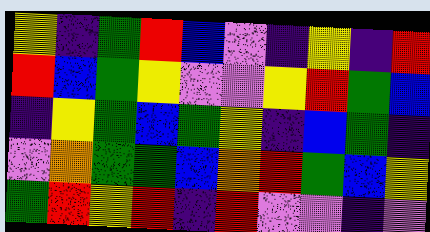[["yellow", "indigo", "green", "red", "blue", "violet", "indigo", "yellow", "indigo", "red"], ["red", "blue", "green", "yellow", "violet", "violet", "yellow", "red", "green", "blue"], ["indigo", "yellow", "green", "blue", "green", "yellow", "indigo", "blue", "green", "indigo"], ["violet", "orange", "green", "green", "blue", "orange", "red", "green", "blue", "yellow"], ["green", "red", "yellow", "red", "indigo", "red", "violet", "violet", "indigo", "violet"]]